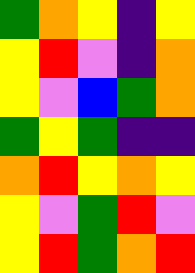[["green", "orange", "yellow", "indigo", "yellow"], ["yellow", "red", "violet", "indigo", "orange"], ["yellow", "violet", "blue", "green", "orange"], ["green", "yellow", "green", "indigo", "indigo"], ["orange", "red", "yellow", "orange", "yellow"], ["yellow", "violet", "green", "red", "violet"], ["yellow", "red", "green", "orange", "red"]]